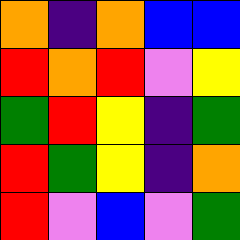[["orange", "indigo", "orange", "blue", "blue"], ["red", "orange", "red", "violet", "yellow"], ["green", "red", "yellow", "indigo", "green"], ["red", "green", "yellow", "indigo", "orange"], ["red", "violet", "blue", "violet", "green"]]